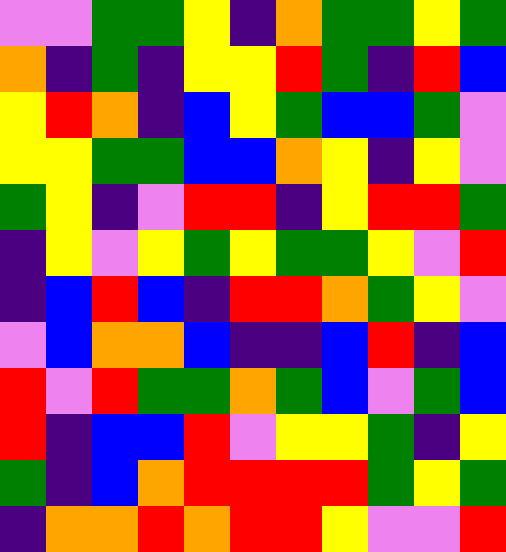[["violet", "violet", "green", "green", "yellow", "indigo", "orange", "green", "green", "yellow", "green"], ["orange", "indigo", "green", "indigo", "yellow", "yellow", "red", "green", "indigo", "red", "blue"], ["yellow", "red", "orange", "indigo", "blue", "yellow", "green", "blue", "blue", "green", "violet"], ["yellow", "yellow", "green", "green", "blue", "blue", "orange", "yellow", "indigo", "yellow", "violet"], ["green", "yellow", "indigo", "violet", "red", "red", "indigo", "yellow", "red", "red", "green"], ["indigo", "yellow", "violet", "yellow", "green", "yellow", "green", "green", "yellow", "violet", "red"], ["indigo", "blue", "red", "blue", "indigo", "red", "red", "orange", "green", "yellow", "violet"], ["violet", "blue", "orange", "orange", "blue", "indigo", "indigo", "blue", "red", "indigo", "blue"], ["red", "violet", "red", "green", "green", "orange", "green", "blue", "violet", "green", "blue"], ["red", "indigo", "blue", "blue", "red", "violet", "yellow", "yellow", "green", "indigo", "yellow"], ["green", "indigo", "blue", "orange", "red", "red", "red", "red", "green", "yellow", "green"], ["indigo", "orange", "orange", "red", "orange", "red", "red", "yellow", "violet", "violet", "red"]]